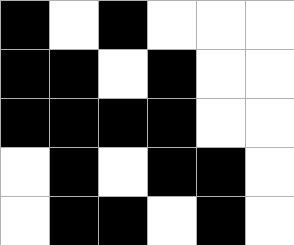[["black", "white", "black", "white", "white", "white"], ["black", "black", "white", "black", "white", "white"], ["black", "black", "black", "black", "white", "white"], ["white", "black", "white", "black", "black", "white"], ["white", "black", "black", "white", "black", "white"]]